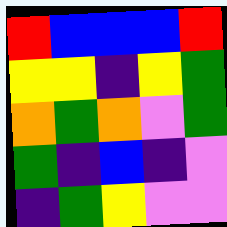[["red", "blue", "blue", "blue", "red"], ["yellow", "yellow", "indigo", "yellow", "green"], ["orange", "green", "orange", "violet", "green"], ["green", "indigo", "blue", "indigo", "violet"], ["indigo", "green", "yellow", "violet", "violet"]]